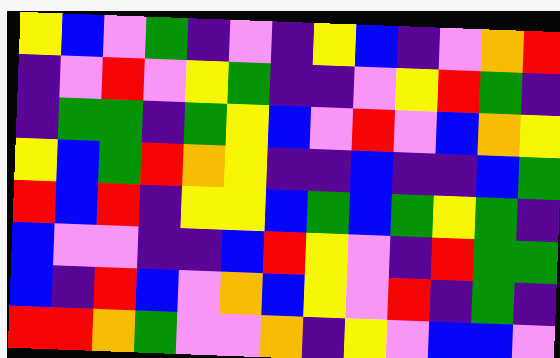[["yellow", "blue", "violet", "green", "indigo", "violet", "indigo", "yellow", "blue", "indigo", "violet", "orange", "red"], ["indigo", "violet", "red", "violet", "yellow", "green", "indigo", "indigo", "violet", "yellow", "red", "green", "indigo"], ["indigo", "green", "green", "indigo", "green", "yellow", "blue", "violet", "red", "violet", "blue", "orange", "yellow"], ["yellow", "blue", "green", "red", "orange", "yellow", "indigo", "indigo", "blue", "indigo", "indigo", "blue", "green"], ["red", "blue", "red", "indigo", "yellow", "yellow", "blue", "green", "blue", "green", "yellow", "green", "indigo"], ["blue", "violet", "violet", "indigo", "indigo", "blue", "red", "yellow", "violet", "indigo", "red", "green", "green"], ["blue", "indigo", "red", "blue", "violet", "orange", "blue", "yellow", "violet", "red", "indigo", "green", "indigo"], ["red", "red", "orange", "green", "violet", "violet", "orange", "indigo", "yellow", "violet", "blue", "blue", "violet"]]